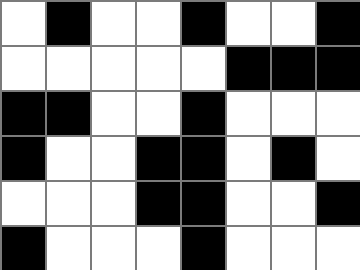[["white", "black", "white", "white", "black", "white", "white", "black"], ["white", "white", "white", "white", "white", "black", "black", "black"], ["black", "black", "white", "white", "black", "white", "white", "white"], ["black", "white", "white", "black", "black", "white", "black", "white"], ["white", "white", "white", "black", "black", "white", "white", "black"], ["black", "white", "white", "white", "black", "white", "white", "white"]]